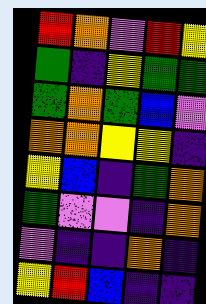[["red", "orange", "violet", "red", "yellow"], ["green", "indigo", "yellow", "green", "green"], ["green", "orange", "green", "blue", "violet"], ["orange", "orange", "yellow", "yellow", "indigo"], ["yellow", "blue", "indigo", "green", "orange"], ["green", "violet", "violet", "indigo", "orange"], ["violet", "indigo", "indigo", "orange", "indigo"], ["yellow", "red", "blue", "indigo", "indigo"]]